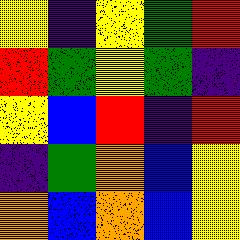[["yellow", "indigo", "yellow", "green", "red"], ["red", "green", "yellow", "green", "indigo"], ["yellow", "blue", "red", "indigo", "red"], ["indigo", "green", "orange", "blue", "yellow"], ["orange", "blue", "orange", "blue", "yellow"]]